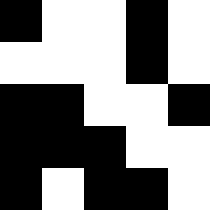[["black", "white", "white", "black", "white"], ["white", "white", "white", "black", "white"], ["black", "black", "white", "white", "black"], ["black", "black", "black", "white", "white"], ["black", "white", "black", "black", "white"]]